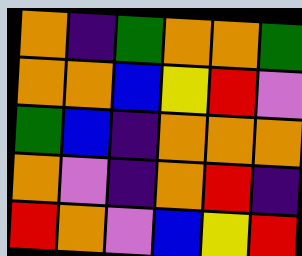[["orange", "indigo", "green", "orange", "orange", "green"], ["orange", "orange", "blue", "yellow", "red", "violet"], ["green", "blue", "indigo", "orange", "orange", "orange"], ["orange", "violet", "indigo", "orange", "red", "indigo"], ["red", "orange", "violet", "blue", "yellow", "red"]]